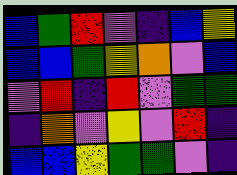[["blue", "green", "red", "violet", "indigo", "blue", "yellow"], ["blue", "blue", "green", "yellow", "orange", "violet", "blue"], ["violet", "red", "indigo", "red", "violet", "green", "green"], ["indigo", "orange", "violet", "yellow", "violet", "red", "indigo"], ["blue", "blue", "yellow", "green", "green", "violet", "indigo"]]